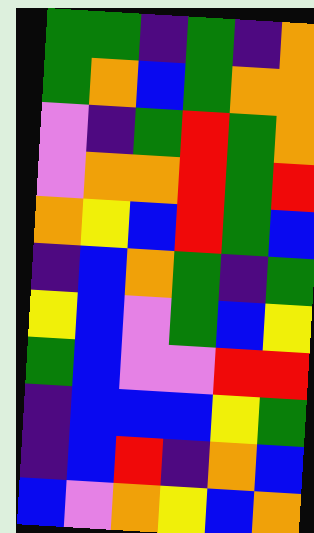[["green", "green", "indigo", "green", "indigo", "orange"], ["green", "orange", "blue", "green", "orange", "orange"], ["violet", "indigo", "green", "red", "green", "orange"], ["violet", "orange", "orange", "red", "green", "red"], ["orange", "yellow", "blue", "red", "green", "blue"], ["indigo", "blue", "orange", "green", "indigo", "green"], ["yellow", "blue", "violet", "green", "blue", "yellow"], ["green", "blue", "violet", "violet", "red", "red"], ["indigo", "blue", "blue", "blue", "yellow", "green"], ["indigo", "blue", "red", "indigo", "orange", "blue"], ["blue", "violet", "orange", "yellow", "blue", "orange"]]